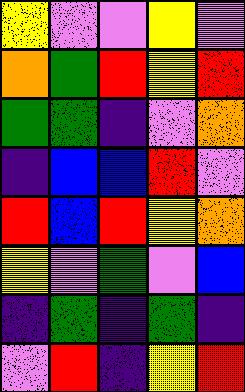[["yellow", "violet", "violet", "yellow", "violet"], ["orange", "green", "red", "yellow", "red"], ["green", "green", "indigo", "violet", "orange"], ["indigo", "blue", "blue", "red", "violet"], ["red", "blue", "red", "yellow", "orange"], ["yellow", "violet", "green", "violet", "blue"], ["indigo", "green", "indigo", "green", "indigo"], ["violet", "red", "indigo", "yellow", "red"]]